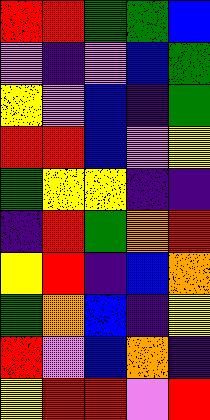[["red", "red", "green", "green", "blue"], ["violet", "indigo", "violet", "blue", "green"], ["yellow", "violet", "blue", "indigo", "green"], ["red", "red", "blue", "violet", "yellow"], ["green", "yellow", "yellow", "indigo", "indigo"], ["indigo", "red", "green", "orange", "red"], ["yellow", "red", "indigo", "blue", "orange"], ["green", "orange", "blue", "indigo", "yellow"], ["red", "violet", "blue", "orange", "indigo"], ["yellow", "red", "red", "violet", "red"]]